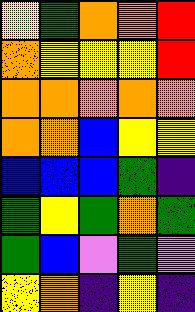[["yellow", "green", "orange", "orange", "red"], ["orange", "yellow", "yellow", "yellow", "red"], ["orange", "orange", "orange", "orange", "orange"], ["orange", "orange", "blue", "yellow", "yellow"], ["blue", "blue", "blue", "green", "indigo"], ["green", "yellow", "green", "orange", "green"], ["green", "blue", "violet", "green", "violet"], ["yellow", "orange", "indigo", "yellow", "indigo"]]